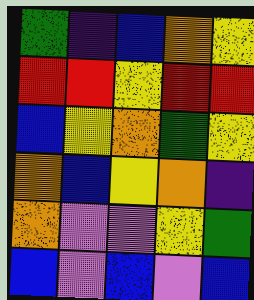[["green", "indigo", "blue", "orange", "yellow"], ["red", "red", "yellow", "red", "red"], ["blue", "yellow", "orange", "green", "yellow"], ["orange", "blue", "yellow", "orange", "indigo"], ["orange", "violet", "violet", "yellow", "green"], ["blue", "violet", "blue", "violet", "blue"]]